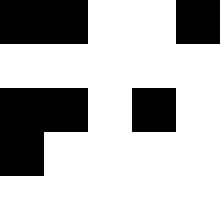[["black", "black", "white", "white", "black"], ["white", "white", "white", "white", "white"], ["black", "black", "white", "black", "white"], ["black", "white", "white", "white", "white"], ["white", "white", "white", "white", "white"]]